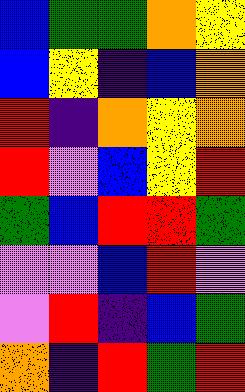[["blue", "green", "green", "orange", "yellow"], ["blue", "yellow", "indigo", "blue", "orange"], ["red", "indigo", "orange", "yellow", "orange"], ["red", "violet", "blue", "yellow", "red"], ["green", "blue", "red", "red", "green"], ["violet", "violet", "blue", "red", "violet"], ["violet", "red", "indigo", "blue", "green"], ["orange", "indigo", "red", "green", "red"]]